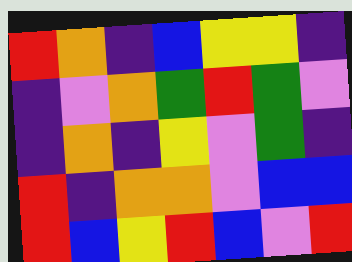[["red", "orange", "indigo", "blue", "yellow", "yellow", "indigo"], ["indigo", "violet", "orange", "green", "red", "green", "violet"], ["indigo", "orange", "indigo", "yellow", "violet", "green", "indigo"], ["red", "indigo", "orange", "orange", "violet", "blue", "blue"], ["red", "blue", "yellow", "red", "blue", "violet", "red"]]